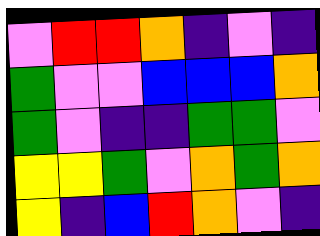[["violet", "red", "red", "orange", "indigo", "violet", "indigo"], ["green", "violet", "violet", "blue", "blue", "blue", "orange"], ["green", "violet", "indigo", "indigo", "green", "green", "violet"], ["yellow", "yellow", "green", "violet", "orange", "green", "orange"], ["yellow", "indigo", "blue", "red", "orange", "violet", "indigo"]]